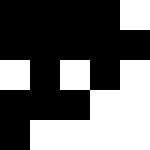[["black", "black", "black", "black", "white"], ["black", "black", "black", "black", "black"], ["white", "black", "white", "black", "white"], ["black", "black", "black", "white", "white"], ["black", "white", "white", "white", "white"]]